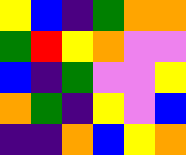[["yellow", "blue", "indigo", "green", "orange", "orange"], ["green", "red", "yellow", "orange", "violet", "violet"], ["blue", "indigo", "green", "violet", "violet", "yellow"], ["orange", "green", "indigo", "yellow", "violet", "blue"], ["indigo", "indigo", "orange", "blue", "yellow", "orange"]]